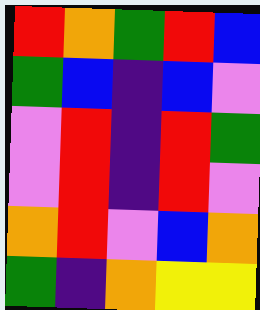[["red", "orange", "green", "red", "blue"], ["green", "blue", "indigo", "blue", "violet"], ["violet", "red", "indigo", "red", "green"], ["violet", "red", "indigo", "red", "violet"], ["orange", "red", "violet", "blue", "orange"], ["green", "indigo", "orange", "yellow", "yellow"]]